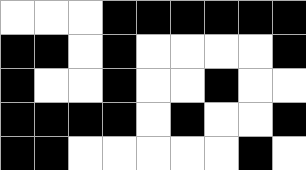[["white", "white", "white", "black", "black", "black", "black", "black", "black"], ["black", "black", "white", "black", "white", "white", "white", "white", "black"], ["black", "white", "white", "black", "white", "white", "black", "white", "white"], ["black", "black", "black", "black", "white", "black", "white", "white", "black"], ["black", "black", "white", "white", "white", "white", "white", "black", "white"]]